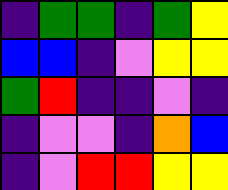[["indigo", "green", "green", "indigo", "green", "yellow"], ["blue", "blue", "indigo", "violet", "yellow", "yellow"], ["green", "red", "indigo", "indigo", "violet", "indigo"], ["indigo", "violet", "violet", "indigo", "orange", "blue"], ["indigo", "violet", "red", "red", "yellow", "yellow"]]